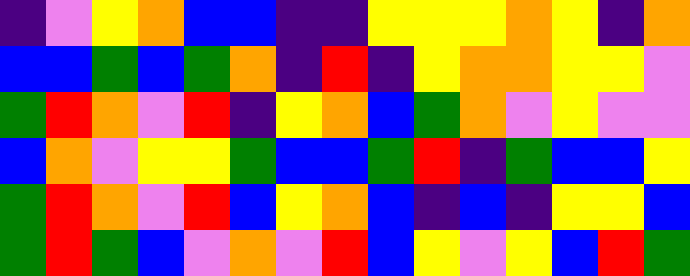[["indigo", "violet", "yellow", "orange", "blue", "blue", "indigo", "indigo", "yellow", "yellow", "yellow", "orange", "yellow", "indigo", "orange"], ["blue", "blue", "green", "blue", "green", "orange", "indigo", "red", "indigo", "yellow", "orange", "orange", "yellow", "yellow", "violet"], ["green", "red", "orange", "violet", "red", "indigo", "yellow", "orange", "blue", "green", "orange", "violet", "yellow", "violet", "violet"], ["blue", "orange", "violet", "yellow", "yellow", "green", "blue", "blue", "green", "red", "indigo", "green", "blue", "blue", "yellow"], ["green", "red", "orange", "violet", "red", "blue", "yellow", "orange", "blue", "indigo", "blue", "indigo", "yellow", "yellow", "blue"], ["green", "red", "green", "blue", "violet", "orange", "violet", "red", "blue", "yellow", "violet", "yellow", "blue", "red", "green"]]